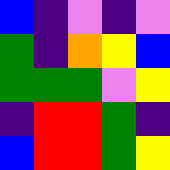[["blue", "indigo", "violet", "indigo", "violet"], ["green", "indigo", "orange", "yellow", "blue"], ["green", "green", "green", "violet", "yellow"], ["indigo", "red", "red", "green", "indigo"], ["blue", "red", "red", "green", "yellow"]]